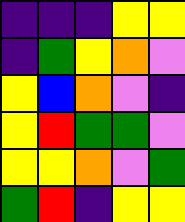[["indigo", "indigo", "indigo", "yellow", "yellow"], ["indigo", "green", "yellow", "orange", "violet"], ["yellow", "blue", "orange", "violet", "indigo"], ["yellow", "red", "green", "green", "violet"], ["yellow", "yellow", "orange", "violet", "green"], ["green", "red", "indigo", "yellow", "yellow"]]